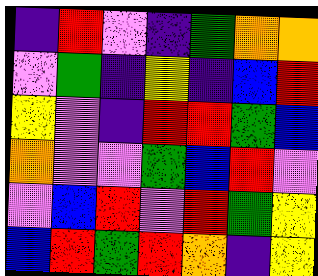[["indigo", "red", "violet", "indigo", "green", "orange", "orange"], ["violet", "green", "indigo", "yellow", "indigo", "blue", "red"], ["yellow", "violet", "indigo", "red", "red", "green", "blue"], ["orange", "violet", "violet", "green", "blue", "red", "violet"], ["violet", "blue", "red", "violet", "red", "green", "yellow"], ["blue", "red", "green", "red", "orange", "indigo", "yellow"]]